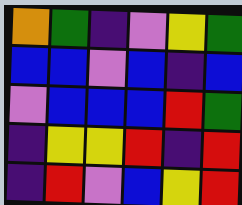[["orange", "green", "indigo", "violet", "yellow", "green"], ["blue", "blue", "violet", "blue", "indigo", "blue"], ["violet", "blue", "blue", "blue", "red", "green"], ["indigo", "yellow", "yellow", "red", "indigo", "red"], ["indigo", "red", "violet", "blue", "yellow", "red"]]